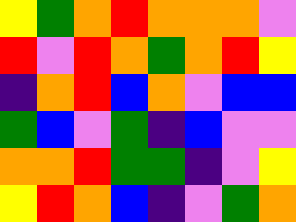[["yellow", "green", "orange", "red", "orange", "orange", "orange", "violet"], ["red", "violet", "red", "orange", "green", "orange", "red", "yellow"], ["indigo", "orange", "red", "blue", "orange", "violet", "blue", "blue"], ["green", "blue", "violet", "green", "indigo", "blue", "violet", "violet"], ["orange", "orange", "red", "green", "green", "indigo", "violet", "yellow"], ["yellow", "red", "orange", "blue", "indigo", "violet", "green", "orange"]]